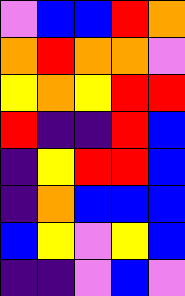[["violet", "blue", "blue", "red", "orange"], ["orange", "red", "orange", "orange", "violet"], ["yellow", "orange", "yellow", "red", "red"], ["red", "indigo", "indigo", "red", "blue"], ["indigo", "yellow", "red", "red", "blue"], ["indigo", "orange", "blue", "blue", "blue"], ["blue", "yellow", "violet", "yellow", "blue"], ["indigo", "indigo", "violet", "blue", "violet"]]